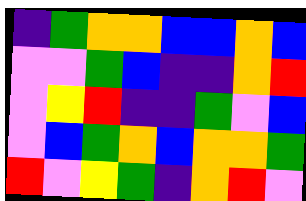[["indigo", "green", "orange", "orange", "blue", "blue", "orange", "blue"], ["violet", "violet", "green", "blue", "indigo", "indigo", "orange", "red"], ["violet", "yellow", "red", "indigo", "indigo", "green", "violet", "blue"], ["violet", "blue", "green", "orange", "blue", "orange", "orange", "green"], ["red", "violet", "yellow", "green", "indigo", "orange", "red", "violet"]]